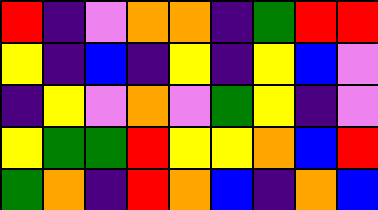[["red", "indigo", "violet", "orange", "orange", "indigo", "green", "red", "red"], ["yellow", "indigo", "blue", "indigo", "yellow", "indigo", "yellow", "blue", "violet"], ["indigo", "yellow", "violet", "orange", "violet", "green", "yellow", "indigo", "violet"], ["yellow", "green", "green", "red", "yellow", "yellow", "orange", "blue", "red"], ["green", "orange", "indigo", "red", "orange", "blue", "indigo", "orange", "blue"]]